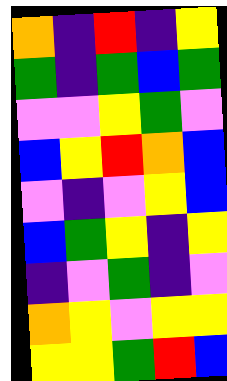[["orange", "indigo", "red", "indigo", "yellow"], ["green", "indigo", "green", "blue", "green"], ["violet", "violet", "yellow", "green", "violet"], ["blue", "yellow", "red", "orange", "blue"], ["violet", "indigo", "violet", "yellow", "blue"], ["blue", "green", "yellow", "indigo", "yellow"], ["indigo", "violet", "green", "indigo", "violet"], ["orange", "yellow", "violet", "yellow", "yellow"], ["yellow", "yellow", "green", "red", "blue"]]